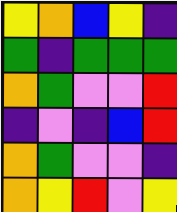[["yellow", "orange", "blue", "yellow", "indigo"], ["green", "indigo", "green", "green", "green"], ["orange", "green", "violet", "violet", "red"], ["indigo", "violet", "indigo", "blue", "red"], ["orange", "green", "violet", "violet", "indigo"], ["orange", "yellow", "red", "violet", "yellow"]]